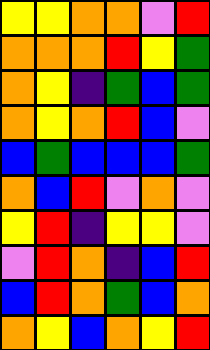[["yellow", "yellow", "orange", "orange", "violet", "red"], ["orange", "orange", "orange", "red", "yellow", "green"], ["orange", "yellow", "indigo", "green", "blue", "green"], ["orange", "yellow", "orange", "red", "blue", "violet"], ["blue", "green", "blue", "blue", "blue", "green"], ["orange", "blue", "red", "violet", "orange", "violet"], ["yellow", "red", "indigo", "yellow", "yellow", "violet"], ["violet", "red", "orange", "indigo", "blue", "red"], ["blue", "red", "orange", "green", "blue", "orange"], ["orange", "yellow", "blue", "orange", "yellow", "red"]]